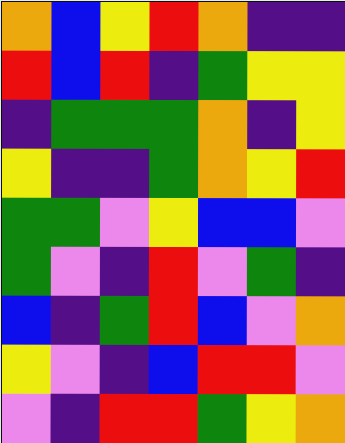[["orange", "blue", "yellow", "red", "orange", "indigo", "indigo"], ["red", "blue", "red", "indigo", "green", "yellow", "yellow"], ["indigo", "green", "green", "green", "orange", "indigo", "yellow"], ["yellow", "indigo", "indigo", "green", "orange", "yellow", "red"], ["green", "green", "violet", "yellow", "blue", "blue", "violet"], ["green", "violet", "indigo", "red", "violet", "green", "indigo"], ["blue", "indigo", "green", "red", "blue", "violet", "orange"], ["yellow", "violet", "indigo", "blue", "red", "red", "violet"], ["violet", "indigo", "red", "red", "green", "yellow", "orange"]]